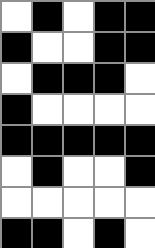[["white", "black", "white", "black", "black"], ["black", "white", "white", "black", "black"], ["white", "black", "black", "black", "white"], ["black", "white", "white", "white", "white"], ["black", "black", "black", "black", "black"], ["white", "black", "white", "white", "black"], ["white", "white", "white", "white", "white"], ["black", "black", "white", "black", "white"]]